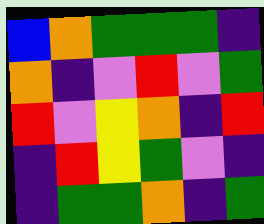[["blue", "orange", "green", "green", "green", "indigo"], ["orange", "indigo", "violet", "red", "violet", "green"], ["red", "violet", "yellow", "orange", "indigo", "red"], ["indigo", "red", "yellow", "green", "violet", "indigo"], ["indigo", "green", "green", "orange", "indigo", "green"]]